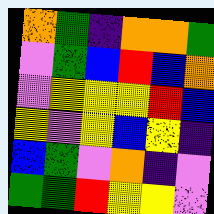[["orange", "green", "indigo", "orange", "orange", "green"], ["violet", "green", "blue", "red", "blue", "orange"], ["violet", "yellow", "yellow", "yellow", "red", "blue"], ["yellow", "violet", "yellow", "blue", "yellow", "indigo"], ["blue", "green", "violet", "orange", "indigo", "violet"], ["green", "green", "red", "yellow", "yellow", "violet"]]